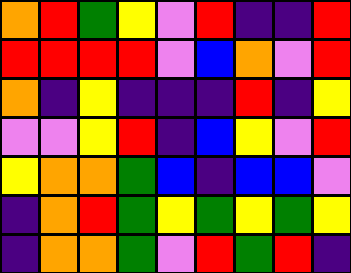[["orange", "red", "green", "yellow", "violet", "red", "indigo", "indigo", "red"], ["red", "red", "red", "red", "violet", "blue", "orange", "violet", "red"], ["orange", "indigo", "yellow", "indigo", "indigo", "indigo", "red", "indigo", "yellow"], ["violet", "violet", "yellow", "red", "indigo", "blue", "yellow", "violet", "red"], ["yellow", "orange", "orange", "green", "blue", "indigo", "blue", "blue", "violet"], ["indigo", "orange", "red", "green", "yellow", "green", "yellow", "green", "yellow"], ["indigo", "orange", "orange", "green", "violet", "red", "green", "red", "indigo"]]